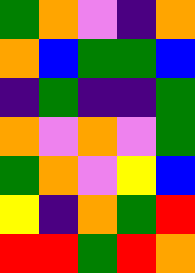[["green", "orange", "violet", "indigo", "orange"], ["orange", "blue", "green", "green", "blue"], ["indigo", "green", "indigo", "indigo", "green"], ["orange", "violet", "orange", "violet", "green"], ["green", "orange", "violet", "yellow", "blue"], ["yellow", "indigo", "orange", "green", "red"], ["red", "red", "green", "red", "orange"]]